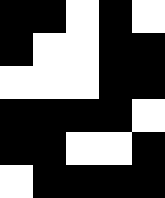[["black", "black", "white", "black", "white"], ["black", "white", "white", "black", "black"], ["white", "white", "white", "black", "black"], ["black", "black", "black", "black", "white"], ["black", "black", "white", "white", "black"], ["white", "black", "black", "black", "black"]]